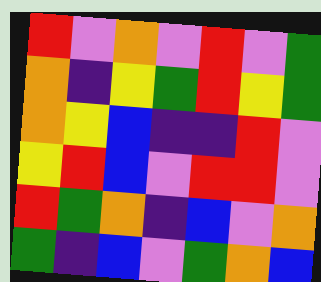[["red", "violet", "orange", "violet", "red", "violet", "green"], ["orange", "indigo", "yellow", "green", "red", "yellow", "green"], ["orange", "yellow", "blue", "indigo", "indigo", "red", "violet"], ["yellow", "red", "blue", "violet", "red", "red", "violet"], ["red", "green", "orange", "indigo", "blue", "violet", "orange"], ["green", "indigo", "blue", "violet", "green", "orange", "blue"]]